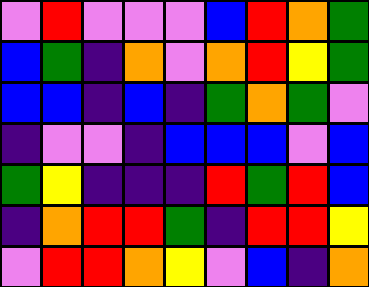[["violet", "red", "violet", "violet", "violet", "blue", "red", "orange", "green"], ["blue", "green", "indigo", "orange", "violet", "orange", "red", "yellow", "green"], ["blue", "blue", "indigo", "blue", "indigo", "green", "orange", "green", "violet"], ["indigo", "violet", "violet", "indigo", "blue", "blue", "blue", "violet", "blue"], ["green", "yellow", "indigo", "indigo", "indigo", "red", "green", "red", "blue"], ["indigo", "orange", "red", "red", "green", "indigo", "red", "red", "yellow"], ["violet", "red", "red", "orange", "yellow", "violet", "blue", "indigo", "orange"]]